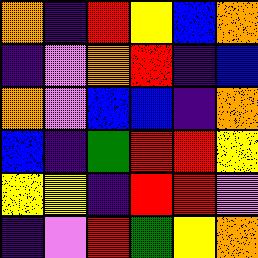[["orange", "indigo", "red", "yellow", "blue", "orange"], ["indigo", "violet", "orange", "red", "indigo", "blue"], ["orange", "violet", "blue", "blue", "indigo", "orange"], ["blue", "indigo", "green", "red", "red", "yellow"], ["yellow", "yellow", "indigo", "red", "red", "violet"], ["indigo", "violet", "red", "green", "yellow", "orange"]]